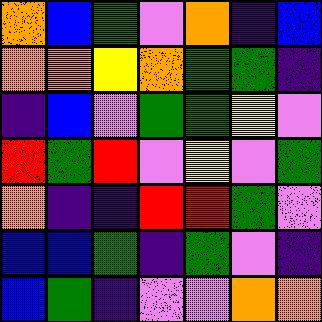[["orange", "blue", "green", "violet", "orange", "indigo", "blue"], ["orange", "orange", "yellow", "orange", "green", "green", "indigo"], ["indigo", "blue", "violet", "green", "green", "yellow", "violet"], ["red", "green", "red", "violet", "yellow", "violet", "green"], ["orange", "indigo", "indigo", "red", "red", "green", "violet"], ["blue", "blue", "green", "indigo", "green", "violet", "indigo"], ["blue", "green", "indigo", "violet", "violet", "orange", "orange"]]